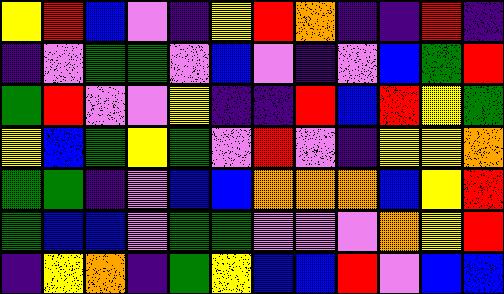[["yellow", "red", "blue", "violet", "indigo", "yellow", "red", "orange", "indigo", "indigo", "red", "indigo"], ["indigo", "violet", "green", "green", "violet", "blue", "violet", "indigo", "violet", "blue", "green", "red"], ["green", "red", "violet", "violet", "yellow", "indigo", "indigo", "red", "blue", "red", "yellow", "green"], ["yellow", "blue", "green", "yellow", "green", "violet", "red", "violet", "indigo", "yellow", "yellow", "orange"], ["green", "green", "indigo", "violet", "blue", "blue", "orange", "orange", "orange", "blue", "yellow", "red"], ["green", "blue", "blue", "violet", "green", "green", "violet", "violet", "violet", "orange", "yellow", "red"], ["indigo", "yellow", "orange", "indigo", "green", "yellow", "blue", "blue", "red", "violet", "blue", "blue"]]